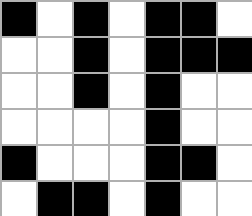[["black", "white", "black", "white", "black", "black", "white"], ["white", "white", "black", "white", "black", "black", "black"], ["white", "white", "black", "white", "black", "white", "white"], ["white", "white", "white", "white", "black", "white", "white"], ["black", "white", "white", "white", "black", "black", "white"], ["white", "black", "black", "white", "black", "white", "white"]]